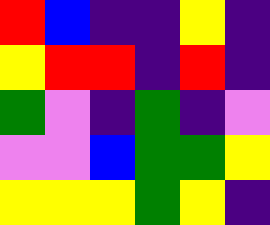[["red", "blue", "indigo", "indigo", "yellow", "indigo"], ["yellow", "red", "red", "indigo", "red", "indigo"], ["green", "violet", "indigo", "green", "indigo", "violet"], ["violet", "violet", "blue", "green", "green", "yellow"], ["yellow", "yellow", "yellow", "green", "yellow", "indigo"]]